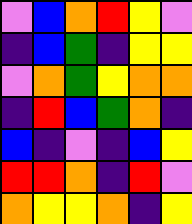[["violet", "blue", "orange", "red", "yellow", "violet"], ["indigo", "blue", "green", "indigo", "yellow", "yellow"], ["violet", "orange", "green", "yellow", "orange", "orange"], ["indigo", "red", "blue", "green", "orange", "indigo"], ["blue", "indigo", "violet", "indigo", "blue", "yellow"], ["red", "red", "orange", "indigo", "red", "violet"], ["orange", "yellow", "yellow", "orange", "indigo", "yellow"]]